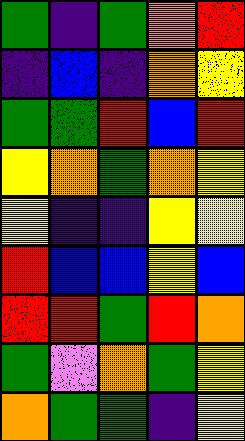[["green", "indigo", "green", "orange", "red"], ["indigo", "blue", "indigo", "orange", "yellow"], ["green", "green", "red", "blue", "red"], ["yellow", "orange", "green", "orange", "yellow"], ["yellow", "indigo", "indigo", "yellow", "yellow"], ["red", "blue", "blue", "yellow", "blue"], ["red", "red", "green", "red", "orange"], ["green", "violet", "orange", "green", "yellow"], ["orange", "green", "green", "indigo", "yellow"]]